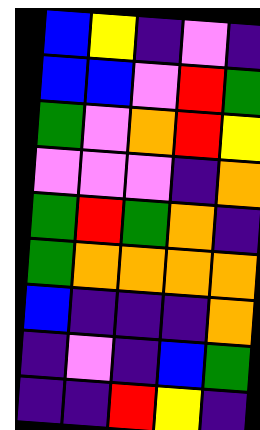[["blue", "yellow", "indigo", "violet", "indigo"], ["blue", "blue", "violet", "red", "green"], ["green", "violet", "orange", "red", "yellow"], ["violet", "violet", "violet", "indigo", "orange"], ["green", "red", "green", "orange", "indigo"], ["green", "orange", "orange", "orange", "orange"], ["blue", "indigo", "indigo", "indigo", "orange"], ["indigo", "violet", "indigo", "blue", "green"], ["indigo", "indigo", "red", "yellow", "indigo"]]